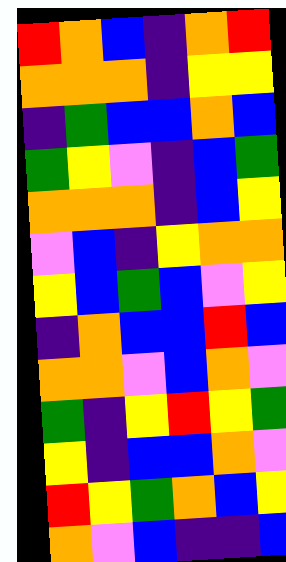[["red", "orange", "blue", "indigo", "orange", "red"], ["orange", "orange", "orange", "indigo", "yellow", "yellow"], ["indigo", "green", "blue", "blue", "orange", "blue"], ["green", "yellow", "violet", "indigo", "blue", "green"], ["orange", "orange", "orange", "indigo", "blue", "yellow"], ["violet", "blue", "indigo", "yellow", "orange", "orange"], ["yellow", "blue", "green", "blue", "violet", "yellow"], ["indigo", "orange", "blue", "blue", "red", "blue"], ["orange", "orange", "violet", "blue", "orange", "violet"], ["green", "indigo", "yellow", "red", "yellow", "green"], ["yellow", "indigo", "blue", "blue", "orange", "violet"], ["red", "yellow", "green", "orange", "blue", "yellow"], ["orange", "violet", "blue", "indigo", "indigo", "blue"]]